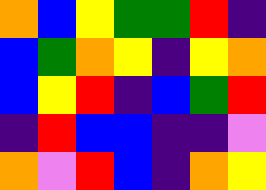[["orange", "blue", "yellow", "green", "green", "red", "indigo"], ["blue", "green", "orange", "yellow", "indigo", "yellow", "orange"], ["blue", "yellow", "red", "indigo", "blue", "green", "red"], ["indigo", "red", "blue", "blue", "indigo", "indigo", "violet"], ["orange", "violet", "red", "blue", "indigo", "orange", "yellow"]]